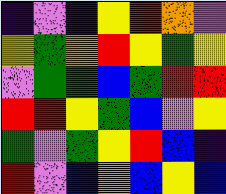[["indigo", "violet", "indigo", "yellow", "red", "orange", "violet"], ["yellow", "green", "orange", "red", "yellow", "green", "yellow"], ["violet", "green", "green", "blue", "green", "red", "red"], ["red", "red", "yellow", "green", "blue", "violet", "yellow"], ["green", "violet", "green", "yellow", "red", "blue", "indigo"], ["red", "violet", "blue", "orange", "blue", "yellow", "blue"]]